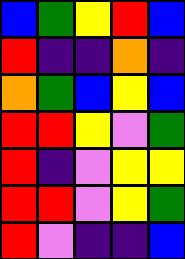[["blue", "green", "yellow", "red", "blue"], ["red", "indigo", "indigo", "orange", "indigo"], ["orange", "green", "blue", "yellow", "blue"], ["red", "red", "yellow", "violet", "green"], ["red", "indigo", "violet", "yellow", "yellow"], ["red", "red", "violet", "yellow", "green"], ["red", "violet", "indigo", "indigo", "blue"]]